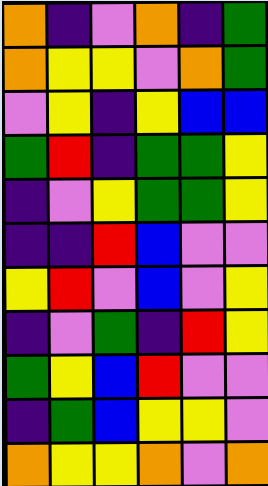[["orange", "indigo", "violet", "orange", "indigo", "green"], ["orange", "yellow", "yellow", "violet", "orange", "green"], ["violet", "yellow", "indigo", "yellow", "blue", "blue"], ["green", "red", "indigo", "green", "green", "yellow"], ["indigo", "violet", "yellow", "green", "green", "yellow"], ["indigo", "indigo", "red", "blue", "violet", "violet"], ["yellow", "red", "violet", "blue", "violet", "yellow"], ["indigo", "violet", "green", "indigo", "red", "yellow"], ["green", "yellow", "blue", "red", "violet", "violet"], ["indigo", "green", "blue", "yellow", "yellow", "violet"], ["orange", "yellow", "yellow", "orange", "violet", "orange"]]